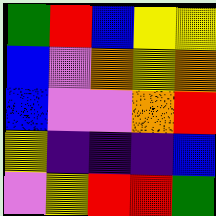[["green", "red", "blue", "yellow", "yellow"], ["blue", "violet", "orange", "yellow", "orange"], ["blue", "violet", "violet", "orange", "red"], ["yellow", "indigo", "indigo", "indigo", "blue"], ["violet", "yellow", "red", "red", "green"]]